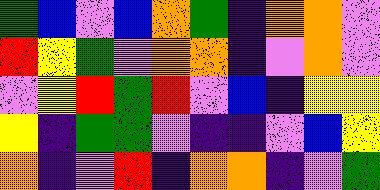[["green", "blue", "violet", "blue", "orange", "green", "indigo", "orange", "orange", "violet"], ["red", "yellow", "green", "violet", "orange", "orange", "indigo", "violet", "orange", "violet"], ["violet", "yellow", "red", "green", "red", "violet", "blue", "indigo", "yellow", "yellow"], ["yellow", "indigo", "green", "green", "violet", "indigo", "indigo", "violet", "blue", "yellow"], ["orange", "indigo", "violet", "red", "indigo", "orange", "orange", "indigo", "violet", "green"]]